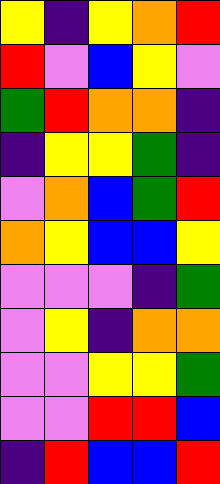[["yellow", "indigo", "yellow", "orange", "red"], ["red", "violet", "blue", "yellow", "violet"], ["green", "red", "orange", "orange", "indigo"], ["indigo", "yellow", "yellow", "green", "indigo"], ["violet", "orange", "blue", "green", "red"], ["orange", "yellow", "blue", "blue", "yellow"], ["violet", "violet", "violet", "indigo", "green"], ["violet", "yellow", "indigo", "orange", "orange"], ["violet", "violet", "yellow", "yellow", "green"], ["violet", "violet", "red", "red", "blue"], ["indigo", "red", "blue", "blue", "red"]]